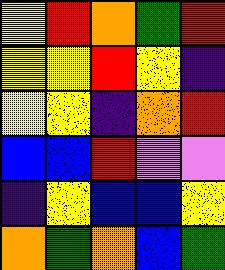[["yellow", "red", "orange", "green", "red"], ["yellow", "yellow", "red", "yellow", "indigo"], ["yellow", "yellow", "indigo", "orange", "red"], ["blue", "blue", "red", "violet", "violet"], ["indigo", "yellow", "blue", "blue", "yellow"], ["orange", "green", "orange", "blue", "green"]]